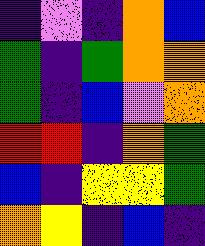[["indigo", "violet", "indigo", "orange", "blue"], ["green", "indigo", "green", "orange", "orange"], ["green", "indigo", "blue", "violet", "orange"], ["red", "red", "indigo", "orange", "green"], ["blue", "indigo", "yellow", "yellow", "green"], ["orange", "yellow", "indigo", "blue", "indigo"]]